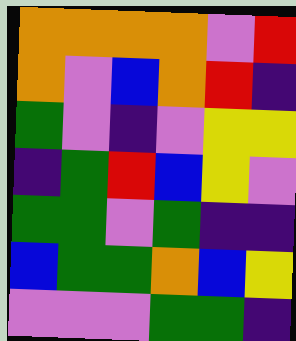[["orange", "orange", "orange", "orange", "violet", "red"], ["orange", "violet", "blue", "orange", "red", "indigo"], ["green", "violet", "indigo", "violet", "yellow", "yellow"], ["indigo", "green", "red", "blue", "yellow", "violet"], ["green", "green", "violet", "green", "indigo", "indigo"], ["blue", "green", "green", "orange", "blue", "yellow"], ["violet", "violet", "violet", "green", "green", "indigo"]]